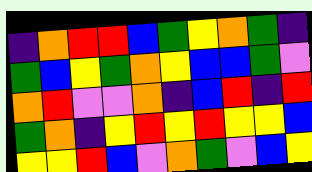[["indigo", "orange", "red", "red", "blue", "green", "yellow", "orange", "green", "indigo"], ["green", "blue", "yellow", "green", "orange", "yellow", "blue", "blue", "green", "violet"], ["orange", "red", "violet", "violet", "orange", "indigo", "blue", "red", "indigo", "red"], ["green", "orange", "indigo", "yellow", "red", "yellow", "red", "yellow", "yellow", "blue"], ["yellow", "yellow", "red", "blue", "violet", "orange", "green", "violet", "blue", "yellow"]]